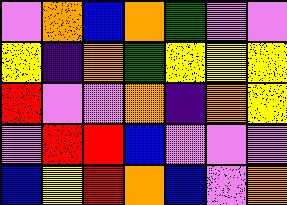[["violet", "orange", "blue", "orange", "green", "violet", "violet"], ["yellow", "indigo", "orange", "green", "yellow", "yellow", "yellow"], ["red", "violet", "violet", "orange", "indigo", "orange", "yellow"], ["violet", "red", "red", "blue", "violet", "violet", "violet"], ["blue", "yellow", "red", "orange", "blue", "violet", "orange"]]